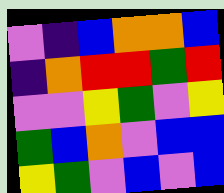[["violet", "indigo", "blue", "orange", "orange", "blue"], ["indigo", "orange", "red", "red", "green", "red"], ["violet", "violet", "yellow", "green", "violet", "yellow"], ["green", "blue", "orange", "violet", "blue", "blue"], ["yellow", "green", "violet", "blue", "violet", "blue"]]